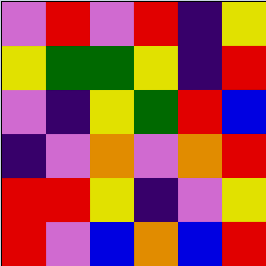[["violet", "red", "violet", "red", "indigo", "yellow"], ["yellow", "green", "green", "yellow", "indigo", "red"], ["violet", "indigo", "yellow", "green", "red", "blue"], ["indigo", "violet", "orange", "violet", "orange", "red"], ["red", "red", "yellow", "indigo", "violet", "yellow"], ["red", "violet", "blue", "orange", "blue", "red"]]